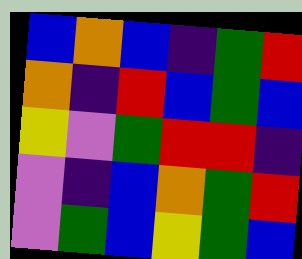[["blue", "orange", "blue", "indigo", "green", "red"], ["orange", "indigo", "red", "blue", "green", "blue"], ["yellow", "violet", "green", "red", "red", "indigo"], ["violet", "indigo", "blue", "orange", "green", "red"], ["violet", "green", "blue", "yellow", "green", "blue"]]